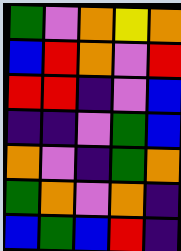[["green", "violet", "orange", "yellow", "orange"], ["blue", "red", "orange", "violet", "red"], ["red", "red", "indigo", "violet", "blue"], ["indigo", "indigo", "violet", "green", "blue"], ["orange", "violet", "indigo", "green", "orange"], ["green", "orange", "violet", "orange", "indigo"], ["blue", "green", "blue", "red", "indigo"]]